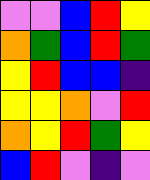[["violet", "violet", "blue", "red", "yellow"], ["orange", "green", "blue", "red", "green"], ["yellow", "red", "blue", "blue", "indigo"], ["yellow", "yellow", "orange", "violet", "red"], ["orange", "yellow", "red", "green", "yellow"], ["blue", "red", "violet", "indigo", "violet"]]